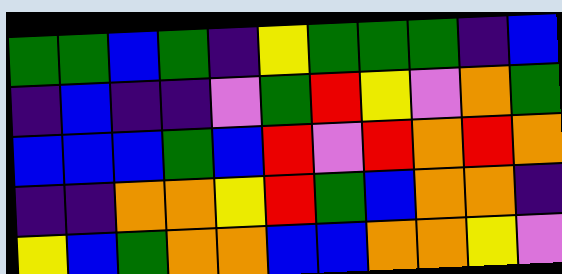[["green", "green", "blue", "green", "indigo", "yellow", "green", "green", "green", "indigo", "blue"], ["indigo", "blue", "indigo", "indigo", "violet", "green", "red", "yellow", "violet", "orange", "green"], ["blue", "blue", "blue", "green", "blue", "red", "violet", "red", "orange", "red", "orange"], ["indigo", "indigo", "orange", "orange", "yellow", "red", "green", "blue", "orange", "orange", "indigo"], ["yellow", "blue", "green", "orange", "orange", "blue", "blue", "orange", "orange", "yellow", "violet"]]